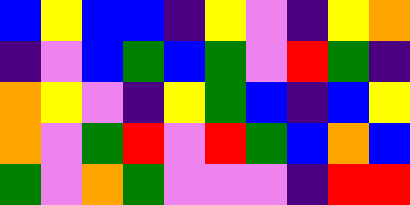[["blue", "yellow", "blue", "blue", "indigo", "yellow", "violet", "indigo", "yellow", "orange"], ["indigo", "violet", "blue", "green", "blue", "green", "violet", "red", "green", "indigo"], ["orange", "yellow", "violet", "indigo", "yellow", "green", "blue", "indigo", "blue", "yellow"], ["orange", "violet", "green", "red", "violet", "red", "green", "blue", "orange", "blue"], ["green", "violet", "orange", "green", "violet", "violet", "violet", "indigo", "red", "red"]]